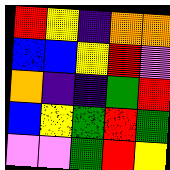[["red", "yellow", "indigo", "orange", "orange"], ["blue", "blue", "yellow", "red", "violet"], ["orange", "indigo", "indigo", "green", "red"], ["blue", "yellow", "green", "red", "green"], ["violet", "violet", "green", "red", "yellow"]]